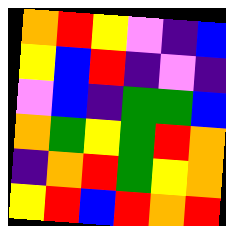[["orange", "red", "yellow", "violet", "indigo", "blue"], ["yellow", "blue", "red", "indigo", "violet", "indigo"], ["violet", "blue", "indigo", "green", "green", "blue"], ["orange", "green", "yellow", "green", "red", "orange"], ["indigo", "orange", "red", "green", "yellow", "orange"], ["yellow", "red", "blue", "red", "orange", "red"]]